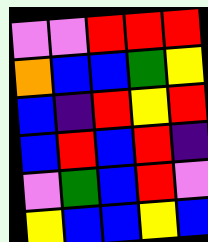[["violet", "violet", "red", "red", "red"], ["orange", "blue", "blue", "green", "yellow"], ["blue", "indigo", "red", "yellow", "red"], ["blue", "red", "blue", "red", "indigo"], ["violet", "green", "blue", "red", "violet"], ["yellow", "blue", "blue", "yellow", "blue"]]